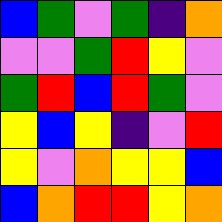[["blue", "green", "violet", "green", "indigo", "orange"], ["violet", "violet", "green", "red", "yellow", "violet"], ["green", "red", "blue", "red", "green", "violet"], ["yellow", "blue", "yellow", "indigo", "violet", "red"], ["yellow", "violet", "orange", "yellow", "yellow", "blue"], ["blue", "orange", "red", "red", "yellow", "orange"]]